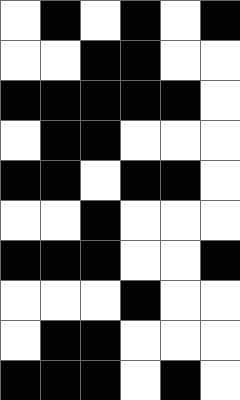[["white", "black", "white", "black", "white", "black"], ["white", "white", "black", "black", "white", "white"], ["black", "black", "black", "black", "black", "white"], ["white", "black", "black", "white", "white", "white"], ["black", "black", "white", "black", "black", "white"], ["white", "white", "black", "white", "white", "white"], ["black", "black", "black", "white", "white", "black"], ["white", "white", "white", "black", "white", "white"], ["white", "black", "black", "white", "white", "white"], ["black", "black", "black", "white", "black", "white"]]